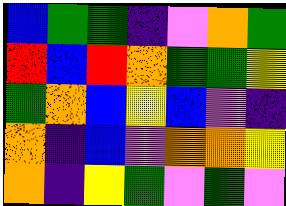[["blue", "green", "green", "indigo", "violet", "orange", "green"], ["red", "blue", "red", "orange", "green", "green", "yellow"], ["green", "orange", "blue", "yellow", "blue", "violet", "indigo"], ["orange", "indigo", "blue", "violet", "orange", "orange", "yellow"], ["orange", "indigo", "yellow", "green", "violet", "green", "violet"]]